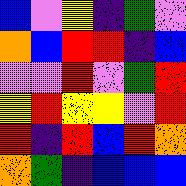[["blue", "violet", "yellow", "indigo", "green", "violet"], ["orange", "blue", "red", "red", "indigo", "blue"], ["violet", "violet", "red", "violet", "green", "red"], ["yellow", "red", "yellow", "yellow", "violet", "red"], ["red", "indigo", "red", "blue", "red", "orange"], ["orange", "green", "indigo", "blue", "blue", "blue"]]